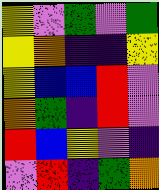[["yellow", "violet", "green", "violet", "green"], ["yellow", "orange", "indigo", "indigo", "yellow"], ["yellow", "blue", "blue", "red", "violet"], ["orange", "green", "indigo", "red", "violet"], ["red", "blue", "yellow", "violet", "indigo"], ["violet", "red", "indigo", "green", "orange"]]